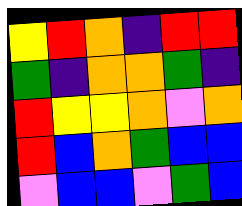[["yellow", "red", "orange", "indigo", "red", "red"], ["green", "indigo", "orange", "orange", "green", "indigo"], ["red", "yellow", "yellow", "orange", "violet", "orange"], ["red", "blue", "orange", "green", "blue", "blue"], ["violet", "blue", "blue", "violet", "green", "blue"]]